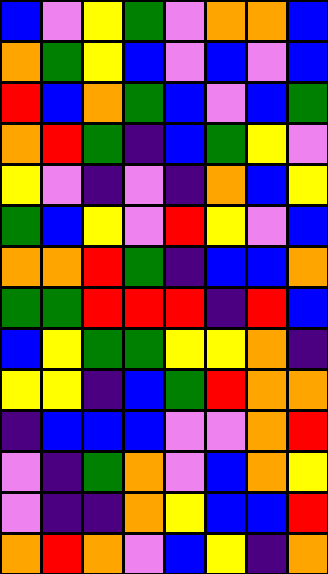[["blue", "violet", "yellow", "green", "violet", "orange", "orange", "blue"], ["orange", "green", "yellow", "blue", "violet", "blue", "violet", "blue"], ["red", "blue", "orange", "green", "blue", "violet", "blue", "green"], ["orange", "red", "green", "indigo", "blue", "green", "yellow", "violet"], ["yellow", "violet", "indigo", "violet", "indigo", "orange", "blue", "yellow"], ["green", "blue", "yellow", "violet", "red", "yellow", "violet", "blue"], ["orange", "orange", "red", "green", "indigo", "blue", "blue", "orange"], ["green", "green", "red", "red", "red", "indigo", "red", "blue"], ["blue", "yellow", "green", "green", "yellow", "yellow", "orange", "indigo"], ["yellow", "yellow", "indigo", "blue", "green", "red", "orange", "orange"], ["indigo", "blue", "blue", "blue", "violet", "violet", "orange", "red"], ["violet", "indigo", "green", "orange", "violet", "blue", "orange", "yellow"], ["violet", "indigo", "indigo", "orange", "yellow", "blue", "blue", "red"], ["orange", "red", "orange", "violet", "blue", "yellow", "indigo", "orange"]]